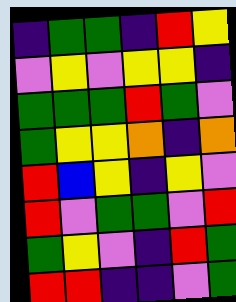[["indigo", "green", "green", "indigo", "red", "yellow"], ["violet", "yellow", "violet", "yellow", "yellow", "indigo"], ["green", "green", "green", "red", "green", "violet"], ["green", "yellow", "yellow", "orange", "indigo", "orange"], ["red", "blue", "yellow", "indigo", "yellow", "violet"], ["red", "violet", "green", "green", "violet", "red"], ["green", "yellow", "violet", "indigo", "red", "green"], ["red", "red", "indigo", "indigo", "violet", "green"]]